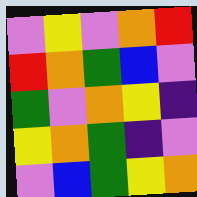[["violet", "yellow", "violet", "orange", "red"], ["red", "orange", "green", "blue", "violet"], ["green", "violet", "orange", "yellow", "indigo"], ["yellow", "orange", "green", "indigo", "violet"], ["violet", "blue", "green", "yellow", "orange"]]